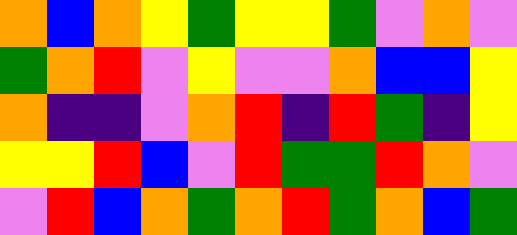[["orange", "blue", "orange", "yellow", "green", "yellow", "yellow", "green", "violet", "orange", "violet"], ["green", "orange", "red", "violet", "yellow", "violet", "violet", "orange", "blue", "blue", "yellow"], ["orange", "indigo", "indigo", "violet", "orange", "red", "indigo", "red", "green", "indigo", "yellow"], ["yellow", "yellow", "red", "blue", "violet", "red", "green", "green", "red", "orange", "violet"], ["violet", "red", "blue", "orange", "green", "orange", "red", "green", "orange", "blue", "green"]]